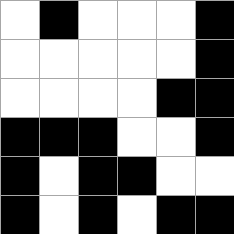[["white", "black", "white", "white", "white", "black"], ["white", "white", "white", "white", "white", "black"], ["white", "white", "white", "white", "black", "black"], ["black", "black", "black", "white", "white", "black"], ["black", "white", "black", "black", "white", "white"], ["black", "white", "black", "white", "black", "black"]]